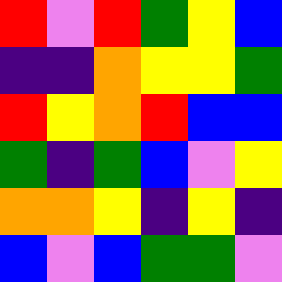[["red", "violet", "red", "green", "yellow", "blue"], ["indigo", "indigo", "orange", "yellow", "yellow", "green"], ["red", "yellow", "orange", "red", "blue", "blue"], ["green", "indigo", "green", "blue", "violet", "yellow"], ["orange", "orange", "yellow", "indigo", "yellow", "indigo"], ["blue", "violet", "blue", "green", "green", "violet"]]